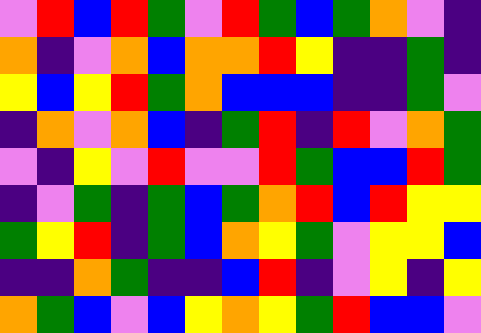[["violet", "red", "blue", "red", "green", "violet", "red", "green", "blue", "green", "orange", "violet", "indigo"], ["orange", "indigo", "violet", "orange", "blue", "orange", "orange", "red", "yellow", "indigo", "indigo", "green", "indigo"], ["yellow", "blue", "yellow", "red", "green", "orange", "blue", "blue", "blue", "indigo", "indigo", "green", "violet"], ["indigo", "orange", "violet", "orange", "blue", "indigo", "green", "red", "indigo", "red", "violet", "orange", "green"], ["violet", "indigo", "yellow", "violet", "red", "violet", "violet", "red", "green", "blue", "blue", "red", "green"], ["indigo", "violet", "green", "indigo", "green", "blue", "green", "orange", "red", "blue", "red", "yellow", "yellow"], ["green", "yellow", "red", "indigo", "green", "blue", "orange", "yellow", "green", "violet", "yellow", "yellow", "blue"], ["indigo", "indigo", "orange", "green", "indigo", "indigo", "blue", "red", "indigo", "violet", "yellow", "indigo", "yellow"], ["orange", "green", "blue", "violet", "blue", "yellow", "orange", "yellow", "green", "red", "blue", "blue", "violet"]]